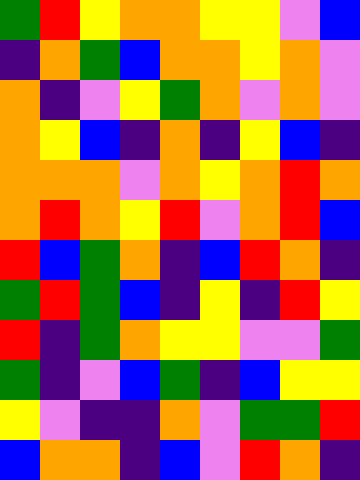[["green", "red", "yellow", "orange", "orange", "yellow", "yellow", "violet", "blue"], ["indigo", "orange", "green", "blue", "orange", "orange", "yellow", "orange", "violet"], ["orange", "indigo", "violet", "yellow", "green", "orange", "violet", "orange", "violet"], ["orange", "yellow", "blue", "indigo", "orange", "indigo", "yellow", "blue", "indigo"], ["orange", "orange", "orange", "violet", "orange", "yellow", "orange", "red", "orange"], ["orange", "red", "orange", "yellow", "red", "violet", "orange", "red", "blue"], ["red", "blue", "green", "orange", "indigo", "blue", "red", "orange", "indigo"], ["green", "red", "green", "blue", "indigo", "yellow", "indigo", "red", "yellow"], ["red", "indigo", "green", "orange", "yellow", "yellow", "violet", "violet", "green"], ["green", "indigo", "violet", "blue", "green", "indigo", "blue", "yellow", "yellow"], ["yellow", "violet", "indigo", "indigo", "orange", "violet", "green", "green", "red"], ["blue", "orange", "orange", "indigo", "blue", "violet", "red", "orange", "indigo"]]